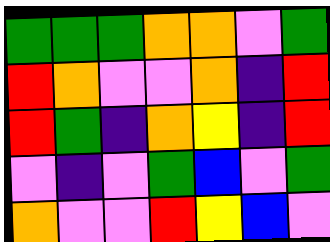[["green", "green", "green", "orange", "orange", "violet", "green"], ["red", "orange", "violet", "violet", "orange", "indigo", "red"], ["red", "green", "indigo", "orange", "yellow", "indigo", "red"], ["violet", "indigo", "violet", "green", "blue", "violet", "green"], ["orange", "violet", "violet", "red", "yellow", "blue", "violet"]]